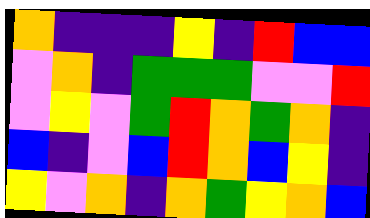[["orange", "indigo", "indigo", "indigo", "yellow", "indigo", "red", "blue", "blue"], ["violet", "orange", "indigo", "green", "green", "green", "violet", "violet", "red"], ["violet", "yellow", "violet", "green", "red", "orange", "green", "orange", "indigo"], ["blue", "indigo", "violet", "blue", "red", "orange", "blue", "yellow", "indigo"], ["yellow", "violet", "orange", "indigo", "orange", "green", "yellow", "orange", "blue"]]